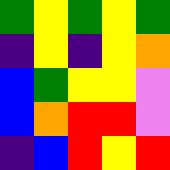[["green", "yellow", "green", "yellow", "green"], ["indigo", "yellow", "indigo", "yellow", "orange"], ["blue", "green", "yellow", "yellow", "violet"], ["blue", "orange", "red", "red", "violet"], ["indigo", "blue", "red", "yellow", "red"]]